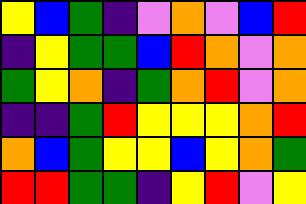[["yellow", "blue", "green", "indigo", "violet", "orange", "violet", "blue", "red"], ["indigo", "yellow", "green", "green", "blue", "red", "orange", "violet", "orange"], ["green", "yellow", "orange", "indigo", "green", "orange", "red", "violet", "orange"], ["indigo", "indigo", "green", "red", "yellow", "yellow", "yellow", "orange", "red"], ["orange", "blue", "green", "yellow", "yellow", "blue", "yellow", "orange", "green"], ["red", "red", "green", "green", "indigo", "yellow", "red", "violet", "yellow"]]